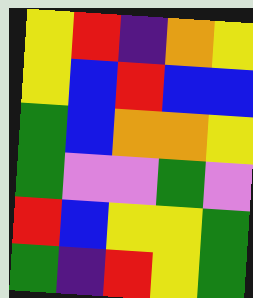[["yellow", "red", "indigo", "orange", "yellow"], ["yellow", "blue", "red", "blue", "blue"], ["green", "blue", "orange", "orange", "yellow"], ["green", "violet", "violet", "green", "violet"], ["red", "blue", "yellow", "yellow", "green"], ["green", "indigo", "red", "yellow", "green"]]